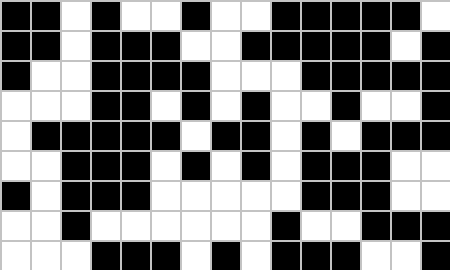[["black", "black", "white", "black", "white", "white", "black", "white", "white", "black", "black", "black", "black", "black", "white"], ["black", "black", "white", "black", "black", "black", "white", "white", "black", "black", "black", "black", "black", "white", "black"], ["black", "white", "white", "black", "black", "black", "black", "white", "white", "white", "black", "black", "black", "black", "black"], ["white", "white", "white", "black", "black", "white", "black", "white", "black", "white", "white", "black", "white", "white", "black"], ["white", "black", "black", "black", "black", "black", "white", "black", "black", "white", "black", "white", "black", "black", "black"], ["white", "white", "black", "black", "black", "white", "black", "white", "black", "white", "black", "black", "black", "white", "white"], ["black", "white", "black", "black", "black", "white", "white", "white", "white", "white", "black", "black", "black", "white", "white"], ["white", "white", "black", "white", "white", "white", "white", "white", "white", "black", "white", "white", "black", "black", "black"], ["white", "white", "white", "black", "black", "black", "white", "black", "white", "black", "black", "black", "white", "white", "black"]]